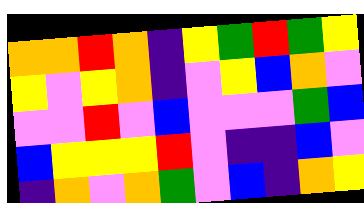[["orange", "orange", "red", "orange", "indigo", "yellow", "green", "red", "green", "yellow"], ["yellow", "violet", "yellow", "orange", "indigo", "violet", "yellow", "blue", "orange", "violet"], ["violet", "violet", "red", "violet", "blue", "violet", "violet", "violet", "green", "blue"], ["blue", "yellow", "yellow", "yellow", "red", "violet", "indigo", "indigo", "blue", "violet"], ["indigo", "orange", "violet", "orange", "green", "violet", "blue", "indigo", "orange", "yellow"]]